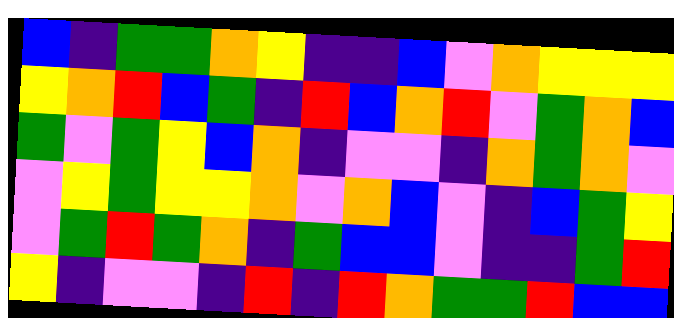[["blue", "indigo", "green", "green", "orange", "yellow", "indigo", "indigo", "blue", "violet", "orange", "yellow", "yellow", "yellow"], ["yellow", "orange", "red", "blue", "green", "indigo", "red", "blue", "orange", "red", "violet", "green", "orange", "blue"], ["green", "violet", "green", "yellow", "blue", "orange", "indigo", "violet", "violet", "indigo", "orange", "green", "orange", "violet"], ["violet", "yellow", "green", "yellow", "yellow", "orange", "violet", "orange", "blue", "violet", "indigo", "blue", "green", "yellow"], ["violet", "green", "red", "green", "orange", "indigo", "green", "blue", "blue", "violet", "indigo", "indigo", "green", "red"], ["yellow", "indigo", "violet", "violet", "indigo", "red", "indigo", "red", "orange", "green", "green", "red", "blue", "blue"]]